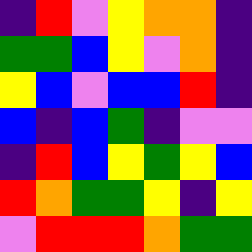[["indigo", "red", "violet", "yellow", "orange", "orange", "indigo"], ["green", "green", "blue", "yellow", "violet", "orange", "indigo"], ["yellow", "blue", "violet", "blue", "blue", "red", "indigo"], ["blue", "indigo", "blue", "green", "indigo", "violet", "violet"], ["indigo", "red", "blue", "yellow", "green", "yellow", "blue"], ["red", "orange", "green", "green", "yellow", "indigo", "yellow"], ["violet", "red", "red", "red", "orange", "green", "green"]]